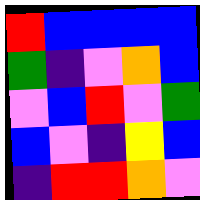[["red", "blue", "blue", "blue", "blue"], ["green", "indigo", "violet", "orange", "blue"], ["violet", "blue", "red", "violet", "green"], ["blue", "violet", "indigo", "yellow", "blue"], ["indigo", "red", "red", "orange", "violet"]]